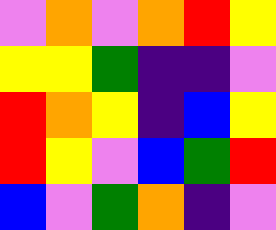[["violet", "orange", "violet", "orange", "red", "yellow"], ["yellow", "yellow", "green", "indigo", "indigo", "violet"], ["red", "orange", "yellow", "indigo", "blue", "yellow"], ["red", "yellow", "violet", "blue", "green", "red"], ["blue", "violet", "green", "orange", "indigo", "violet"]]